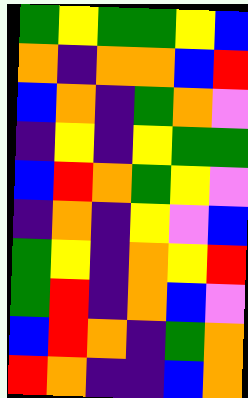[["green", "yellow", "green", "green", "yellow", "blue"], ["orange", "indigo", "orange", "orange", "blue", "red"], ["blue", "orange", "indigo", "green", "orange", "violet"], ["indigo", "yellow", "indigo", "yellow", "green", "green"], ["blue", "red", "orange", "green", "yellow", "violet"], ["indigo", "orange", "indigo", "yellow", "violet", "blue"], ["green", "yellow", "indigo", "orange", "yellow", "red"], ["green", "red", "indigo", "orange", "blue", "violet"], ["blue", "red", "orange", "indigo", "green", "orange"], ["red", "orange", "indigo", "indigo", "blue", "orange"]]